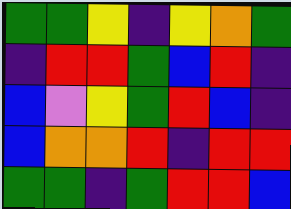[["green", "green", "yellow", "indigo", "yellow", "orange", "green"], ["indigo", "red", "red", "green", "blue", "red", "indigo"], ["blue", "violet", "yellow", "green", "red", "blue", "indigo"], ["blue", "orange", "orange", "red", "indigo", "red", "red"], ["green", "green", "indigo", "green", "red", "red", "blue"]]